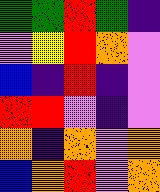[["green", "green", "red", "green", "indigo"], ["violet", "yellow", "red", "orange", "violet"], ["blue", "indigo", "red", "indigo", "violet"], ["red", "red", "violet", "indigo", "violet"], ["orange", "indigo", "orange", "violet", "orange"], ["blue", "orange", "red", "violet", "orange"]]